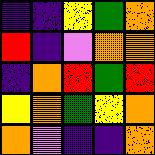[["indigo", "indigo", "yellow", "green", "orange"], ["red", "indigo", "violet", "orange", "orange"], ["indigo", "orange", "red", "green", "red"], ["yellow", "orange", "green", "yellow", "orange"], ["orange", "violet", "indigo", "indigo", "orange"]]